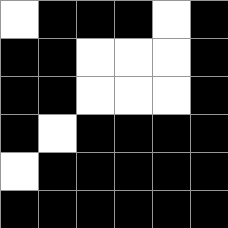[["white", "black", "black", "black", "white", "black"], ["black", "black", "white", "white", "white", "black"], ["black", "black", "white", "white", "white", "black"], ["black", "white", "black", "black", "black", "black"], ["white", "black", "black", "black", "black", "black"], ["black", "black", "black", "black", "black", "black"]]